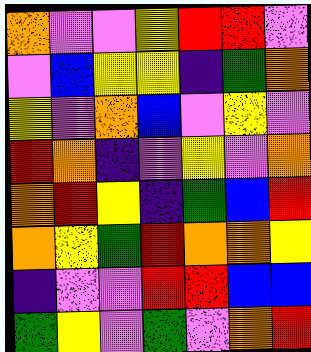[["orange", "violet", "violet", "yellow", "red", "red", "violet"], ["violet", "blue", "yellow", "yellow", "indigo", "green", "orange"], ["yellow", "violet", "orange", "blue", "violet", "yellow", "violet"], ["red", "orange", "indigo", "violet", "yellow", "violet", "orange"], ["orange", "red", "yellow", "indigo", "green", "blue", "red"], ["orange", "yellow", "green", "red", "orange", "orange", "yellow"], ["indigo", "violet", "violet", "red", "red", "blue", "blue"], ["green", "yellow", "violet", "green", "violet", "orange", "red"]]